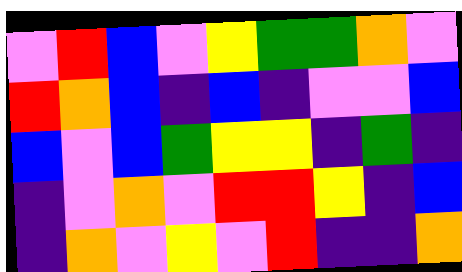[["violet", "red", "blue", "violet", "yellow", "green", "green", "orange", "violet"], ["red", "orange", "blue", "indigo", "blue", "indigo", "violet", "violet", "blue"], ["blue", "violet", "blue", "green", "yellow", "yellow", "indigo", "green", "indigo"], ["indigo", "violet", "orange", "violet", "red", "red", "yellow", "indigo", "blue"], ["indigo", "orange", "violet", "yellow", "violet", "red", "indigo", "indigo", "orange"]]